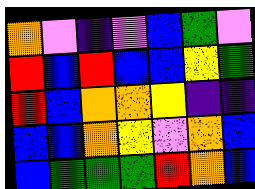[["orange", "violet", "indigo", "violet", "blue", "green", "violet"], ["red", "blue", "red", "blue", "blue", "yellow", "green"], ["red", "blue", "orange", "orange", "yellow", "indigo", "indigo"], ["blue", "blue", "orange", "yellow", "violet", "orange", "blue"], ["blue", "green", "green", "green", "red", "orange", "blue"]]